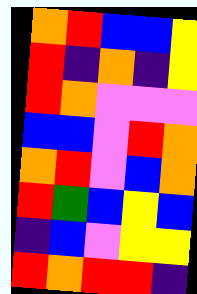[["orange", "red", "blue", "blue", "yellow"], ["red", "indigo", "orange", "indigo", "yellow"], ["red", "orange", "violet", "violet", "violet"], ["blue", "blue", "violet", "red", "orange"], ["orange", "red", "violet", "blue", "orange"], ["red", "green", "blue", "yellow", "blue"], ["indigo", "blue", "violet", "yellow", "yellow"], ["red", "orange", "red", "red", "indigo"]]